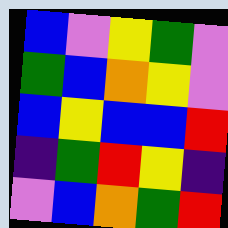[["blue", "violet", "yellow", "green", "violet"], ["green", "blue", "orange", "yellow", "violet"], ["blue", "yellow", "blue", "blue", "red"], ["indigo", "green", "red", "yellow", "indigo"], ["violet", "blue", "orange", "green", "red"]]